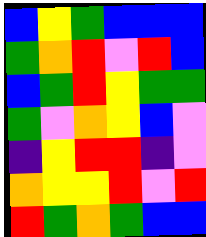[["blue", "yellow", "green", "blue", "blue", "blue"], ["green", "orange", "red", "violet", "red", "blue"], ["blue", "green", "red", "yellow", "green", "green"], ["green", "violet", "orange", "yellow", "blue", "violet"], ["indigo", "yellow", "red", "red", "indigo", "violet"], ["orange", "yellow", "yellow", "red", "violet", "red"], ["red", "green", "orange", "green", "blue", "blue"]]